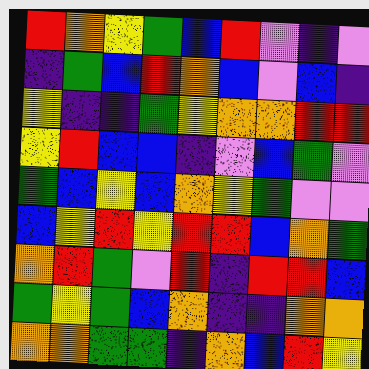[["red", "orange", "yellow", "green", "blue", "red", "violet", "indigo", "violet"], ["indigo", "green", "blue", "red", "orange", "blue", "violet", "blue", "indigo"], ["yellow", "indigo", "indigo", "green", "yellow", "orange", "orange", "red", "red"], ["yellow", "red", "blue", "blue", "indigo", "violet", "blue", "green", "violet"], ["green", "blue", "yellow", "blue", "orange", "yellow", "green", "violet", "violet"], ["blue", "yellow", "red", "yellow", "red", "red", "blue", "orange", "green"], ["orange", "red", "green", "violet", "red", "indigo", "red", "red", "blue"], ["green", "yellow", "green", "blue", "orange", "indigo", "indigo", "orange", "orange"], ["orange", "orange", "green", "green", "indigo", "orange", "blue", "red", "yellow"]]